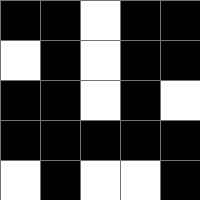[["black", "black", "white", "black", "black"], ["white", "black", "white", "black", "black"], ["black", "black", "white", "black", "white"], ["black", "black", "black", "black", "black"], ["white", "black", "white", "white", "black"]]